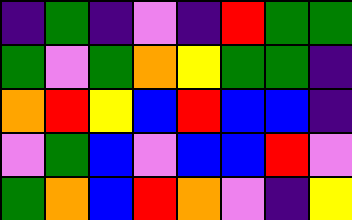[["indigo", "green", "indigo", "violet", "indigo", "red", "green", "green"], ["green", "violet", "green", "orange", "yellow", "green", "green", "indigo"], ["orange", "red", "yellow", "blue", "red", "blue", "blue", "indigo"], ["violet", "green", "blue", "violet", "blue", "blue", "red", "violet"], ["green", "orange", "blue", "red", "orange", "violet", "indigo", "yellow"]]